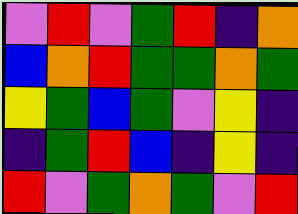[["violet", "red", "violet", "green", "red", "indigo", "orange"], ["blue", "orange", "red", "green", "green", "orange", "green"], ["yellow", "green", "blue", "green", "violet", "yellow", "indigo"], ["indigo", "green", "red", "blue", "indigo", "yellow", "indigo"], ["red", "violet", "green", "orange", "green", "violet", "red"]]